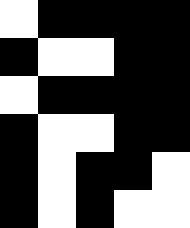[["white", "black", "black", "black", "black"], ["black", "white", "white", "black", "black"], ["white", "black", "black", "black", "black"], ["black", "white", "white", "black", "black"], ["black", "white", "black", "black", "white"], ["black", "white", "black", "white", "white"]]